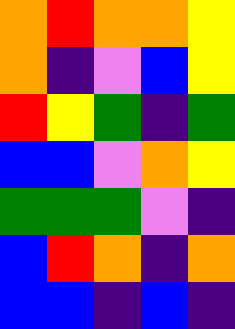[["orange", "red", "orange", "orange", "yellow"], ["orange", "indigo", "violet", "blue", "yellow"], ["red", "yellow", "green", "indigo", "green"], ["blue", "blue", "violet", "orange", "yellow"], ["green", "green", "green", "violet", "indigo"], ["blue", "red", "orange", "indigo", "orange"], ["blue", "blue", "indigo", "blue", "indigo"]]